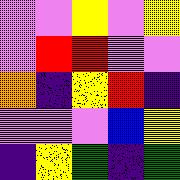[["violet", "violet", "yellow", "violet", "yellow"], ["violet", "red", "red", "violet", "violet"], ["orange", "indigo", "yellow", "red", "indigo"], ["violet", "violet", "violet", "blue", "yellow"], ["indigo", "yellow", "green", "indigo", "green"]]